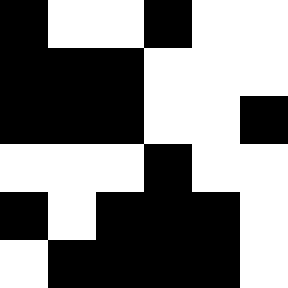[["black", "white", "white", "black", "white", "white"], ["black", "black", "black", "white", "white", "white"], ["black", "black", "black", "white", "white", "black"], ["white", "white", "white", "black", "white", "white"], ["black", "white", "black", "black", "black", "white"], ["white", "black", "black", "black", "black", "white"]]